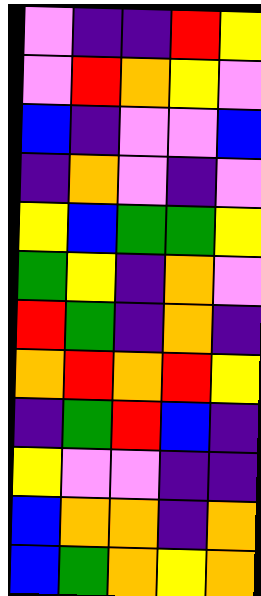[["violet", "indigo", "indigo", "red", "yellow"], ["violet", "red", "orange", "yellow", "violet"], ["blue", "indigo", "violet", "violet", "blue"], ["indigo", "orange", "violet", "indigo", "violet"], ["yellow", "blue", "green", "green", "yellow"], ["green", "yellow", "indigo", "orange", "violet"], ["red", "green", "indigo", "orange", "indigo"], ["orange", "red", "orange", "red", "yellow"], ["indigo", "green", "red", "blue", "indigo"], ["yellow", "violet", "violet", "indigo", "indigo"], ["blue", "orange", "orange", "indigo", "orange"], ["blue", "green", "orange", "yellow", "orange"]]